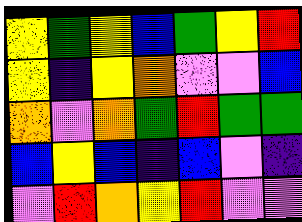[["yellow", "green", "yellow", "blue", "green", "yellow", "red"], ["yellow", "indigo", "yellow", "orange", "violet", "violet", "blue"], ["orange", "violet", "orange", "green", "red", "green", "green"], ["blue", "yellow", "blue", "indigo", "blue", "violet", "indigo"], ["violet", "red", "orange", "yellow", "red", "violet", "violet"]]